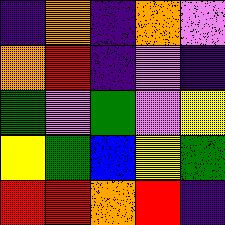[["indigo", "orange", "indigo", "orange", "violet"], ["orange", "red", "indigo", "violet", "indigo"], ["green", "violet", "green", "violet", "yellow"], ["yellow", "green", "blue", "yellow", "green"], ["red", "red", "orange", "red", "indigo"]]